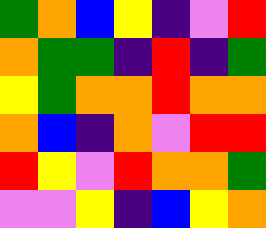[["green", "orange", "blue", "yellow", "indigo", "violet", "red"], ["orange", "green", "green", "indigo", "red", "indigo", "green"], ["yellow", "green", "orange", "orange", "red", "orange", "orange"], ["orange", "blue", "indigo", "orange", "violet", "red", "red"], ["red", "yellow", "violet", "red", "orange", "orange", "green"], ["violet", "violet", "yellow", "indigo", "blue", "yellow", "orange"]]